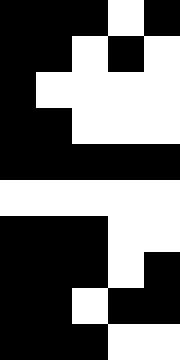[["black", "black", "black", "white", "black"], ["black", "black", "white", "black", "white"], ["black", "white", "white", "white", "white"], ["black", "black", "white", "white", "white"], ["black", "black", "black", "black", "black"], ["white", "white", "white", "white", "white"], ["black", "black", "black", "white", "white"], ["black", "black", "black", "white", "black"], ["black", "black", "white", "black", "black"], ["black", "black", "black", "white", "white"]]